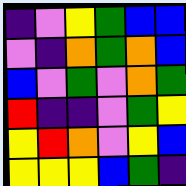[["indigo", "violet", "yellow", "green", "blue", "blue"], ["violet", "indigo", "orange", "green", "orange", "blue"], ["blue", "violet", "green", "violet", "orange", "green"], ["red", "indigo", "indigo", "violet", "green", "yellow"], ["yellow", "red", "orange", "violet", "yellow", "blue"], ["yellow", "yellow", "yellow", "blue", "green", "indigo"]]